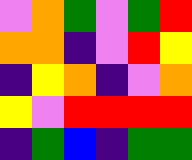[["violet", "orange", "green", "violet", "green", "red"], ["orange", "orange", "indigo", "violet", "red", "yellow"], ["indigo", "yellow", "orange", "indigo", "violet", "orange"], ["yellow", "violet", "red", "red", "red", "red"], ["indigo", "green", "blue", "indigo", "green", "green"]]